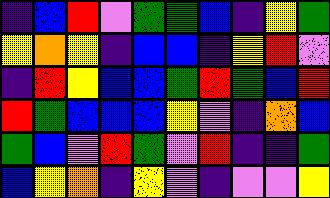[["indigo", "blue", "red", "violet", "green", "green", "blue", "indigo", "yellow", "green"], ["yellow", "orange", "yellow", "indigo", "blue", "blue", "indigo", "yellow", "red", "violet"], ["indigo", "red", "yellow", "blue", "blue", "green", "red", "green", "blue", "red"], ["red", "green", "blue", "blue", "blue", "yellow", "violet", "indigo", "orange", "blue"], ["green", "blue", "violet", "red", "green", "violet", "red", "indigo", "indigo", "green"], ["blue", "yellow", "orange", "indigo", "yellow", "violet", "indigo", "violet", "violet", "yellow"]]